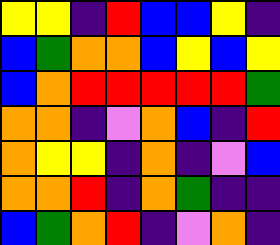[["yellow", "yellow", "indigo", "red", "blue", "blue", "yellow", "indigo"], ["blue", "green", "orange", "orange", "blue", "yellow", "blue", "yellow"], ["blue", "orange", "red", "red", "red", "red", "red", "green"], ["orange", "orange", "indigo", "violet", "orange", "blue", "indigo", "red"], ["orange", "yellow", "yellow", "indigo", "orange", "indigo", "violet", "blue"], ["orange", "orange", "red", "indigo", "orange", "green", "indigo", "indigo"], ["blue", "green", "orange", "red", "indigo", "violet", "orange", "indigo"]]